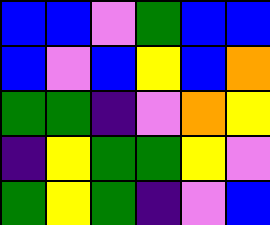[["blue", "blue", "violet", "green", "blue", "blue"], ["blue", "violet", "blue", "yellow", "blue", "orange"], ["green", "green", "indigo", "violet", "orange", "yellow"], ["indigo", "yellow", "green", "green", "yellow", "violet"], ["green", "yellow", "green", "indigo", "violet", "blue"]]